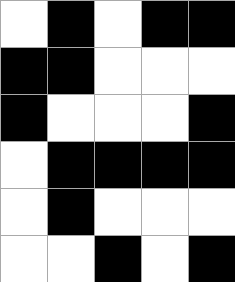[["white", "black", "white", "black", "black"], ["black", "black", "white", "white", "white"], ["black", "white", "white", "white", "black"], ["white", "black", "black", "black", "black"], ["white", "black", "white", "white", "white"], ["white", "white", "black", "white", "black"]]